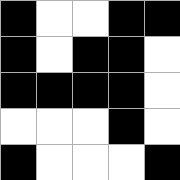[["black", "white", "white", "black", "black"], ["black", "white", "black", "black", "white"], ["black", "black", "black", "black", "white"], ["white", "white", "white", "black", "white"], ["black", "white", "white", "white", "black"]]